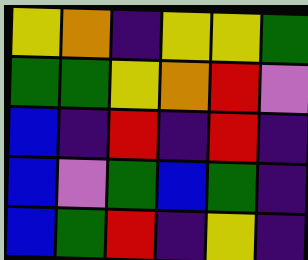[["yellow", "orange", "indigo", "yellow", "yellow", "green"], ["green", "green", "yellow", "orange", "red", "violet"], ["blue", "indigo", "red", "indigo", "red", "indigo"], ["blue", "violet", "green", "blue", "green", "indigo"], ["blue", "green", "red", "indigo", "yellow", "indigo"]]